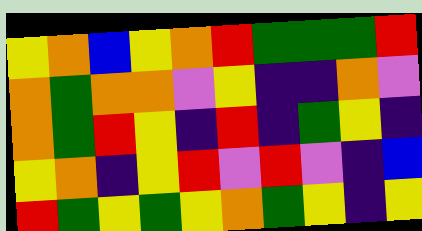[["yellow", "orange", "blue", "yellow", "orange", "red", "green", "green", "green", "red"], ["orange", "green", "orange", "orange", "violet", "yellow", "indigo", "indigo", "orange", "violet"], ["orange", "green", "red", "yellow", "indigo", "red", "indigo", "green", "yellow", "indigo"], ["yellow", "orange", "indigo", "yellow", "red", "violet", "red", "violet", "indigo", "blue"], ["red", "green", "yellow", "green", "yellow", "orange", "green", "yellow", "indigo", "yellow"]]